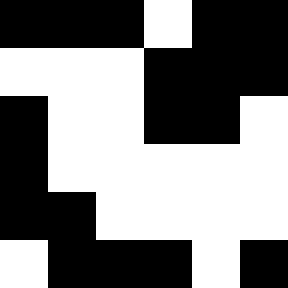[["black", "black", "black", "white", "black", "black"], ["white", "white", "white", "black", "black", "black"], ["black", "white", "white", "black", "black", "white"], ["black", "white", "white", "white", "white", "white"], ["black", "black", "white", "white", "white", "white"], ["white", "black", "black", "black", "white", "black"]]